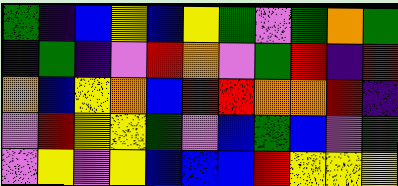[["green", "indigo", "blue", "yellow", "blue", "yellow", "green", "violet", "green", "orange", "green"], ["indigo", "green", "indigo", "violet", "red", "orange", "violet", "green", "red", "indigo", "red"], ["orange", "blue", "yellow", "orange", "blue", "red", "red", "orange", "orange", "red", "indigo"], ["violet", "red", "yellow", "yellow", "green", "violet", "blue", "green", "blue", "violet", "green"], ["violet", "yellow", "violet", "yellow", "blue", "blue", "blue", "red", "yellow", "yellow", "yellow"]]